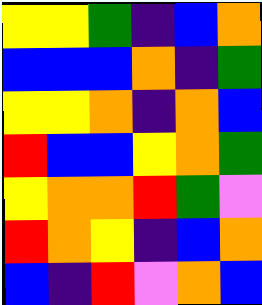[["yellow", "yellow", "green", "indigo", "blue", "orange"], ["blue", "blue", "blue", "orange", "indigo", "green"], ["yellow", "yellow", "orange", "indigo", "orange", "blue"], ["red", "blue", "blue", "yellow", "orange", "green"], ["yellow", "orange", "orange", "red", "green", "violet"], ["red", "orange", "yellow", "indigo", "blue", "orange"], ["blue", "indigo", "red", "violet", "orange", "blue"]]